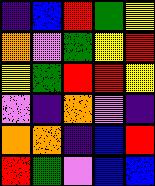[["indigo", "blue", "red", "green", "yellow"], ["orange", "violet", "green", "yellow", "red"], ["yellow", "green", "red", "red", "yellow"], ["violet", "indigo", "orange", "violet", "indigo"], ["orange", "orange", "indigo", "blue", "red"], ["red", "green", "violet", "blue", "blue"]]